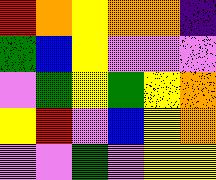[["red", "orange", "yellow", "orange", "orange", "indigo"], ["green", "blue", "yellow", "violet", "violet", "violet"], ["violet", "green", "yellow", "green", "yellow", "orange"], ["yellow", "red", "violet", "blue", "yellow", "orange"], ["violet", "violet", "green", "violet", "yellow", "yellow"]]